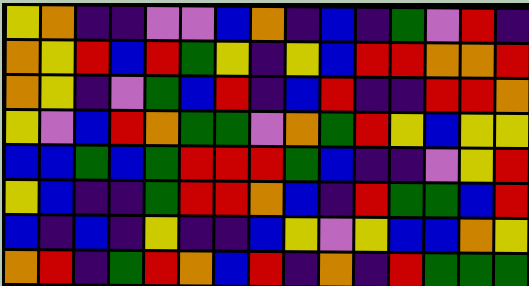[["yellow", "orange", "indigo", "indigo", "violet", "violet", "blue", "orange", "indigo", "blue", "indigo", "green", "violet", "red", "indigo"], ["orange", "yellow", "red", "blue", "red", "green", "yellow", "indigo", "yellow", "blue", "red", "red", "orange", "orange", "red"], ["orange", "yellow", "indigo", "violet", "green", "blue", "red", "indigo", "blue", "red", "indigo", "indigo", "red", "red", "orange"], ["yellow", "violet", "blue", "red", "orange", "green", "green", "violet", "orange", "green", "red", "yellow", "blue", "yellow", "yellow"], ["blue", "blue", "green", "blue", "green", "red", "red", "red", "green", "blue", "indigo", "indigo", "violet", "yellow", "red"], ["yellow", "blue", "indigo", "indigo", "green", "red", "red", "orange", "blue", "indigo", "red", "green", "green", "blue", "red"], ["blue", "indigo", "blue", "indigo", "yellow", "indigo", "indigo", "blue", "yellow", "violet", "yellow", "blue", "blue", "orange", "yellow"], ["orange", "red", "indigo", "green", "red", "orange", "blue", "red", "indigo", "orange", "indigo", "red", "green", "green", "green"]]